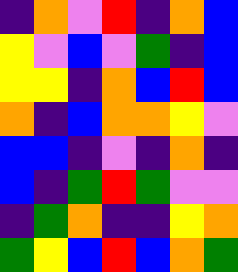[["indigo", "orange", "violet", "red", "indigo", "orange", "blue"], ["yellow", "violet", "blue", "violet", "green", "indigo", "blue"], ["yellow", "yellow", "indigo", "orange", "blue", "red", "blue"], ["orange", "indigo", "blue", "orange", "orange", "yellow", "violet"], ["blue", "blue", "indigo", "violet", "indigo", "orange", "indigo"], ["blue", "indigo", "green", "red", "green", "violet", "violet"], ["indigo", "green", "orange", "indigo", "indigo", "yellow", "orange"], ["green", "yellow", "blue", "red", "blue", "orange", "green"]]